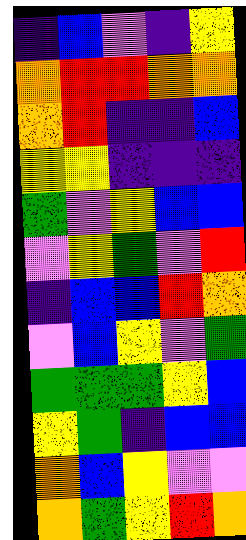[["indigo", "blue", "violet", "indigo", "yellow"], ["orange", "red", "red", "orange", "orange"], ["orange", "red", "indigo", "indigo", "blue"], ["yellow", "yellow", "indigo", "indigo", "indigo"], ["green", "violet", "yellow", "blue", "blue"], ["violet", "yellow", "green", "violet", "red"], ["indigo", "blue", "blue", "red", "orange"], ["violet", "blue", "yellow", "violet", "green"], ["green", "green", "green", "yellow", "blue"], ["yellow", "green", "indigo", "blue", "blue"], ["orange", "blue", "yellow", "violet", "violet"], ["orange", "green", "yellow", "red", "orange"]]